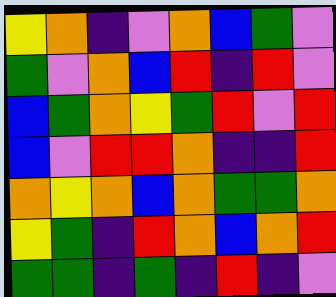[["yellow", "orange", "indigo", "violet", "orange", "blue", "green", "violet"], ["green", "violet", "orange", "blue", "red", "indigo", "red", "violet"], ["blue", "green", "orange", "yellow", "green", "red", "violet", "red"], ["blue", "violet", "red", "red", "orange", "indigo", "indigo", "red"], ["orange", "yellow", "orange", "blue", "orange", "green", "green", "orange"], ["yellow", "green", "indigo", "red", "orange", "blue", "orange", "red"], ["green", "green", "indigo", "green", "indigo", "red", "indigo", "violet"]]